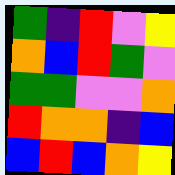[["green", "indigo", "red", "violet", "yellow"], ["orange", "blue", "red", "green", "violet"], ["green", "green", "violet", "violet", "orange"], ["red", "orange", "orange", "indigo", "blue"], ["blue", "red", "blue", "orange", "yellow"]]